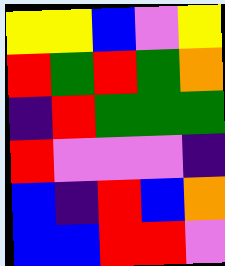[["yellow", "yellow", "blue", "violet", "yellow"], ["red", "green", "red", "green", "orange"], ["indigo", "red", "green", "green", "green"], ["red", "violet", "violet", "violet", "indigo"], ["blue", "indigo", "red", "blue", "orange"], ["blue", "blue", "red", "red", "violet"]]